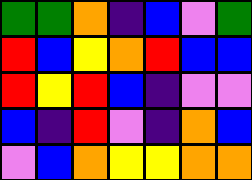[["green", "green", "orange", "indigo", "blue", "violet", "green"], ["red", "blue", "yellow", "orange", "red", "blue", "blue"], ["red", "yellow", "red", "blue", "indigo", "violet", "violet"], ["blue", "indigo", "red", "violet", "indigo", "orange", "blue"], ["violet", "blue", "orange", "yellow", "yellow", "orange", "orange"]]